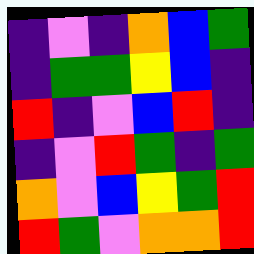[["indigo", "violet", "indigo", "orange", "blue", "green"], ["indigo", "green", "green", "yellow", "blue", "indigo"], ["red", "indigo", "violet", "blue", "red", "indigo"], ["indigo", "violet", "red", "green", "indigo", "green"], ["orange", "violet", "blue", "yellow", "green", "red"], ["red", "green", "violet", "orange", "orange", "red"]]